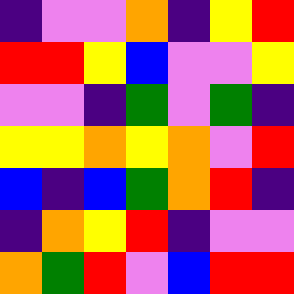[["indigo", "violet", "violet", "orange", "indigo", "yellow", "red"], ["red", "red", "yellow", "blue", "violet", "violet", "yellow"], ["violet", "violet", "indigo", "green", "violet", "green", "indigo"], ["yellow", "yellow", "orange", "yellow", "orange", "violet", "red"], ["blue", "indigo", "blue", "green", "orange", "red", "indigo"], ["indigo", "orange", "yellow", "red", "indigo", "violet", "violet"], ["orange", "green", "red", "violet", "blue", "red", "red"]]